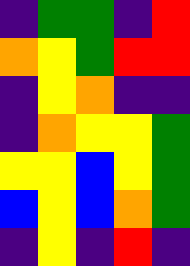[["indigo", "green", "green", "indigo", "red"], ["orange", "yellow", "green", "red", "red"], ["indigo", "yellow", "orange", "indigo", "indigo"], ["indigo", "orange", "yellow", "yellow", "green"], ["yellow", "yellow", "blue", "yellow", "green"], ["blue", "yellow", "blue", "orange", "green"], ["indigo", "yellow", "indigo", "red", "indigo"]]